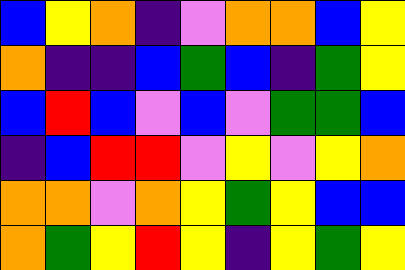[["blue", "yellow", "orange", "indigo", "violet", "orange", "orange", "blue", "yellow"], ["orange", "indigo", "indigo", "blue", "green", "blue", "indigo", "green", "yellow"], ["blue", "red", "blue", "violet", "blue", "violet", "green", "green", "blue"], ["indigo", "blue", "red", "red", "violet", "yellow", "violet", "yellow", "orange"], ["orange", "orange", "violet", "orange", "yellow", "green", "yellow", "blue", "blue"], ["orange", "green", "yellow", "red", "yellow", "indigo", "yellow", "green", "yellow"]]